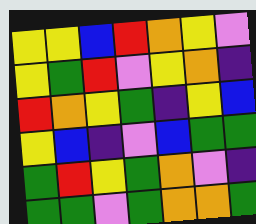[["yellow", "yellow", "blue", "red", "orange", "yellow", "violet"], ["yellow", "green", "red", "violet", "yellow", "orange", "indigo"], ["red", "orange", "yellow", "green", "indigo", "yellow", "blue"], ["yellow", "blue", "indigo", "violet", "blue", "green", "green"], ["green", "red", "yellow", "green", "orange", "violet", "indigo"], ["green", "green", "violet", "green", "orange", "orange", "green"]]